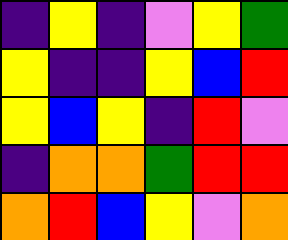[["indigo", "yellow", "indigo", "violet", "yellow", "green"], ["yellow", "indigo", "indigo", "yellow", "blue", "red"], ["yellow", "blue", "yellow", "indigo", "red", "violet"], ["indigo", "orange", "orange", "green", "red", "red"], ["orange", "red", "blue", "yellow", "violet", "orange"]]